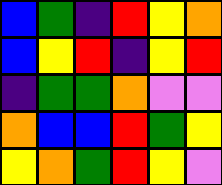[["blue", "green", "indigo", "red", "yellow", "orange"], ["blue", "yellow", "red", "indigo", "yellow", "red"], ["indigo", "green", "green", "orange", "violet", "violet"], ["orange", "blue", "blue", "red", "green", "yellow"], ["yellow", "orange", "green", "red", "yellow", "violet"]]